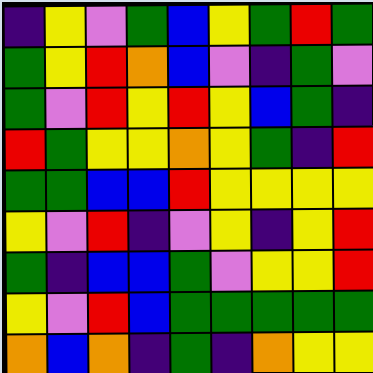[["indigo", "yellow", "violet", "green", "blue", "yellow", "green", "red", "green"], ["green", "yellow", "red", "orange", "blue", "violet", "indigo", "green", "violet"], ["green", "violet", "red", "yellow", "red", "yellow", "blue", "green", "indigo"], ["red", "green", "yellow", "yellow", "orange", "yellow", "green", "indigo", "red"], ["green", "green", "blue", "blue", "red", "yellow", "yellow", "yellow", "yellow"], ["yellow", "violet", "red", "indigo", "violet", "yellow", "indigo", "yellow", "red"], ["green", "indigo", "blue", "blue", "green", "violet", "yellow", "yellow", "red"], ["yellow", "violet", "red", "blue", "green", "green", "green", "green", "green"], ["orange", "blue", "orange", "indigo", "green", "indigo", "orange", "yellow", "yellow"]]